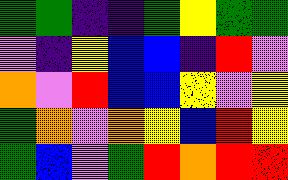[["green", "green", "indigo", "indigo", "green", "yellow", "green", "green"], ["violet", "indigo", "yellow", "blue", "blue", "indigo", "red", "violet"], ["orange", "violet", "red", "blue", "blue", "yellow", "violet", "yellow"], ["green", "orange", "violet", "orange", "yellow", "blue", "red", "yellow"], ["green", "blue", "violet", "green", "red", "orange", "red", "red"]]